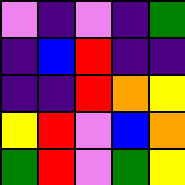[["violet", "indigo", "violet", "indigo", "green"], ["indigo", "blue", "red", "indigo", "indigo"], ["indigo", "indigo", "red", "orange", "yellow"], ["yellow", "red", "violet", "blue", "orange"], ["green", "red", "violet", "green", "yellow"]]